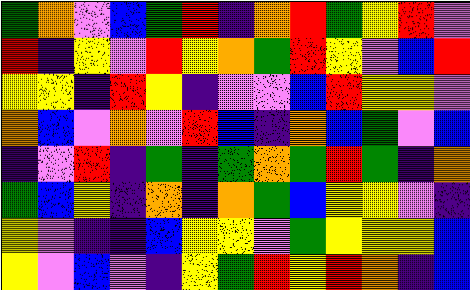[["green", "orange", "violet", "blue", "green", "red", "indigo", "orange", "red", "green", "yellow", "red", "violet"], ["red", "indigo", "yellow", "violet", "red", "yellow", "orange", "green", "red", "yellow", "violet", "blue", "red"], ["yellow", "yellow", "indigo", "red", "yellow", "indigo", "violet", "violet", "blue", "red", "yellow", "yellow", "violet"], ["orange", "blue", "violet", "orange", "violet", "red", "blue", "indigo", "orange", "blue", "green", "violet", "blue"], ["indigo", "violet", "red", "indigo", "green", "indigo", "green", "orange", "green", "red", "green", "indigo", "orange"], ["green", "blue", "yellow", "indigo", "orange", "indigo", "orange", "green", "blue", "yellow", "yellow", "violet", "indigo"], ["yellow", "violet", "indigo", "indigo", "blue", "yellow", "yellow", "violet", "green", "yellow", "yellow", "yellow", "blue"], ["yellow", "violet", "blue", "violet", "indigo", "yellow", "green", "red", "yellow", "red", "orange", "indigo", "blue"]]